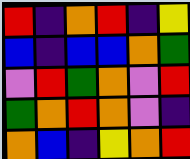[["red", "indigo", "orange", "red", "indigo", "yellow"], ["blue", "indigo", "blue", "blue", "orange", "green"], ["violet", "red", "green", "orange", "violet", "red"], ["green", "orange", "red", "orange", "violet", "indigo"], ["orange", "blue", "indigo", "yellow", "orange", "red"]]